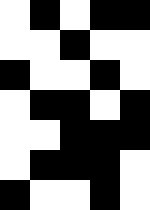[["white", "black", "white", "black", "black"], ["white", "white", "black", "white", "white"], ["black", "white", "white", "black", "white"], ["white", "black", "black", "white", "black"], ["white", "white", "black", "black", "black"], ["white", "black", "black", "black", "white"], ["black", "white", "white", "black", "white"]]